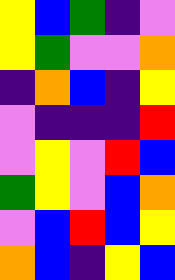[["yellow", "blue", "green", "indigo", "violet"], ["yellow", "green", "violet", "violet", "orange"], ["indigo", "orange", "blue", "indigo", "yellow"], ["violet", "indigo", "indigo", "indigo", "red"], ["violet", "yellow", "violet", "red", "blue"], ["green", "yellow", "violet", "blue", "orange"], ["violet", "blue", "red", "blue", "yellow"], ["orange", "blue", "indigo", "yellow", "blue"]]